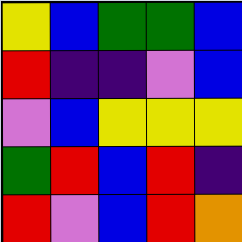[["yellow", "blue", "green", "green", "blue"], ["red", "indigo", "indigo", "violet", "blue"], ["violet", "blue", "yellow", "yellow", "yellow"], ["green", "red", "blue", "red", "indigo"], ["red", "violet", "blue", "red", "orange"]]